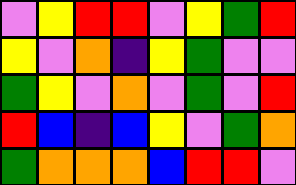[["violet", "yellow", "red", "red", "violet", "yellow", "green", "red"], ["yellow", "violet", "orange", "indigo", "yellow", "green", "violet", "violet"], ["green", "yellow", "violet", "orange", "violet", "green", "violet", "red"], ["red", "blue", "indigo", "blue", "yellow", "violet", "green", "orange"], ["green", "orange", "orange", "orange", "blue", "red", "red", "violet"]]